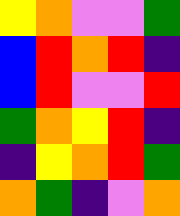[["yellow", "orange", "violet", "violet", "green"], ["blue", "red", "orange", "red", "indigo"], ["blue", "red", "violet", "violet", "red"], ["green", "orange", "yellow", "red", "indigo"], ["indigo", "yellow", "orange", "red", "green"], ["orange", "green", "indigo", "violet", "orange"]]